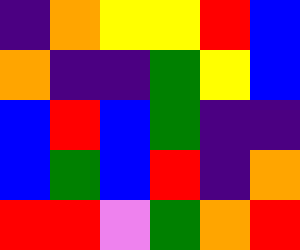[["indigo", "orange", "yellow", "yellow", "red", "blue"], ["orange", "indigo", "indigo", "green", "yellow", "blue"], ["blue", "red", "blue", "green", "indigo", "indigo"], ["blue", "green", "blue", "red", "indigo", "orange"], ["red", "red", "violet", "green", "orange", "red"]]